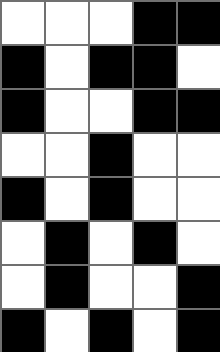[["white", "white", "white", "black", "black"], ["black", "white", "black", "black", "white"], ["black", "white", "white", "black", "black"], ["white", "white", "black", "white", "white"], ["black", "white", "black", "white", "white"], ["white", "black", "white", "black", "white"], ["white", "black", "white", "white", "black"], ["black", "white", "black", "white", "black"]]